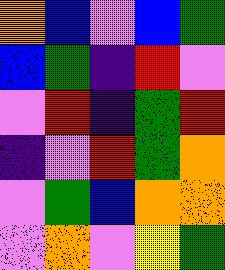[["orange", "blue", "violet", "blue", "green"], ["blue", "green", "indigo", "red", "violet"], ["violet", "red", "indigo", "green", "red"], ["indigo", "violet", "red", "green", "orange"], ["violet", "green", "blue", "orange", "orange"], ["violet", "orange", "violet", "yellow", "green"]]